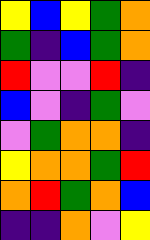[["yellow", "blue", "yellow", "green", "orange"], ["green", "indigo", "blue", "green", "orange"], ["red", "violet", "violet", "red", "indigo"], ["blue", "violet", "indigo", "green", "violet"], ["violet", "green", "orange", "orange", "indigo"], ["yellow", "orange", "orange", "green", "red"], ["orange", "red", "green", "orange", "blue"], ["indigo", "indigo", "orange", "violet", "yellow"]]